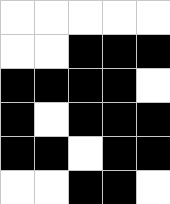[["white", "white", "white", "white", "white"], ["white", "white", "black", "black", "black"], ["black", "black", "black", "black", "white"], ["black", "white", "black", "black", "black"], ["black", "black", "white", "black", "black"], ["white", "white", "black", "black", "white"]]